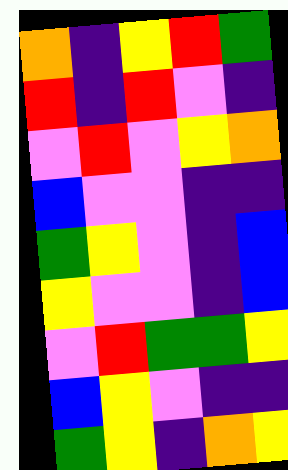[["orange", "indigo", "yellow", "red", "green"], ["red", "indigo", "red", "violet", "indigo"], ["violet", "red", "violet", "yellow", "orange"], ["blue", "violet", "violet", "indigo", "indigo"], ["green", "yellow", "violet", "indigo", "blue"], ["yellow", "violet", "violet", "indigo", "blue"], ["violet", "red", "green", "green", "yellow"], ["blue", "yellow", "violet", "indigo", "indigo"], ["green", "yellow", "indigo", "orange", "yellow"]]